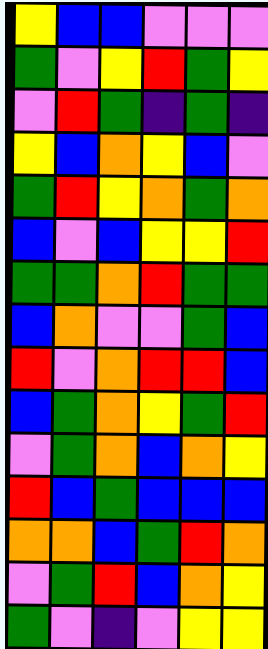[["yellow", "blue", "blue", "violet", "violet", "violet"], ["green", "violet", "yellow", "red", "green", "yellow"], ["violet", "red", "green", "indigo", "green", "indigo"], ["yellow", "blue", "orange", "yellow", "blue", "violet"], ["green", "red", "yellow", "orange", "green", "orange"], ["blue", "violet", "blue", "yellow", "yellow", "red"], ["green", "green", "orange", "red", "green", "green"], ["blue", "orange", "violet", "violet", "green", "blue"], ["red", "violet", "orange", "red", "red", "blue"], ["blue", "green", "orange", "yellow", "green", "red"], ["violet", "green", "orange", "blue", "orange", "yellow"], ["red", "blue", "green", "blue", "blue", "blue"], ["orange", "orange", "blue", "green", "red", "orange"], ["violet", "green", "red", "blue", "orange", "yellow"], ["green", "violet", "indigo", "violet", "yellow", "yellow"]]